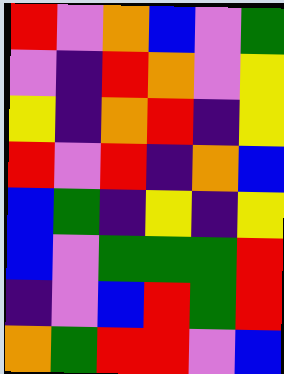[["red", "violet", "orange", "blue", "violet", "green"], ["violet", "indigo", "red", "orange", "violet", "yellow"], ["yellow", "indigo", "orange", "red", "indigo", "yellow"], ["red", "violet", "red", "indigo", "orange", "blue"], ["blue", "green", "indigo", "yellow", "indigo", "yellow"], ["blue", "violet", "green", "green", "green", "red"], ["indigo", "violet", "blue", "red", "green", "red"], ["orange", "green", "red", "red", "violet", "blue"]]